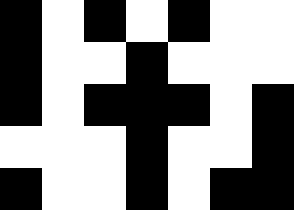[["black", "white", "black", "white", "black", "white", "white"], ["black", "white", "white", "black", "white", "white", "white"], ["black", "white", "black", "black", "black", "white", "black"], ["white", "white", "white", "black", "white", "white", "black"], ["black", "white", "white", "black", "white", "black", "black"]]